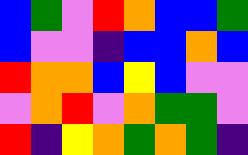[["blue", "green", "violet", "red", "orange", "blue", "blue", "green"], ["blue", "violet", "violet", "indigo", "blue", "blue", "orange", "blue"], ["red", "orange", "orange", "blue", "yellow", "blue", "violet", "violet"], ["violet", "orange", "red", "violet", "orange", "green", "green", "violet"], ["red", "indigo", "yellow", "orange", "green", "orange", "green", "indigo"]]